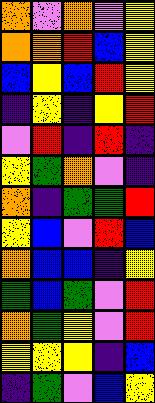[["orange", "violet", "orange", "violet", "yellow"], ["orange", "orange", "red", "blue", "yellow"], ["blue", "yellow", "blue", "red", "yellow"], ["indigo", "yellow", "indigo", "yellow", "red"], ["violet", "red", "indigo", "red", "indigo"], ["yellow", "green", "orange", "violet", "indigo"], ["orange", "indigo", "green", "green", "red"], ["yellow", "blue", "violet", "red", "blue"], ["orange", "blue", "blue", "indigo", "yellow"], ["green", "blue", "green", "violet", "red"], ["orange", "green", "yellow", "violet", "red"], ["yellow", "yellow", "yellow", "indigo", "blue"], ["indigo", "green", "violet", "blue", "yellow"]]